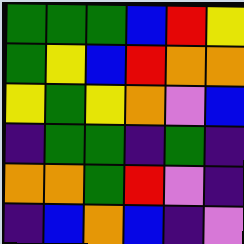[["green", "green", "green", "blue", "red", "yellow"], ["green", "yellow", "blue", "red", "orange", "orange"], ["yellow", "green", "yellow", "orange", "violet", "blue"], ["indigo", "green", "green", "indigo", "green", "indigo"], ["orange", "orange", "green", "red", "violet", "indigo"], ["indigo", "blue", "orange", "blue", "indigo", "violet"]]